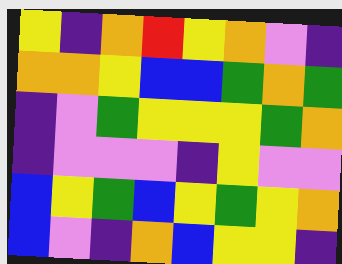[["yellow", "indigo", "orange", "red", "yellow", "orange", "violet", "indigo"], ["orange", "orange", "yellow", "blue", "blue", "green", "orange", "green"], ["indigo", "violet", "green", "yellow", "yellow", "yellow", "green", "orange"], ["indigo", "violet", "violet", "violet", "indigo", "yellow", "violet", "violet"], ["blue", "yellow", "green", "blue", "yellow", "green", "yellow", "orange"], ["blue", "violet", "indigo", "orange", "blue", "yellow", "yellow", "indigo"]]